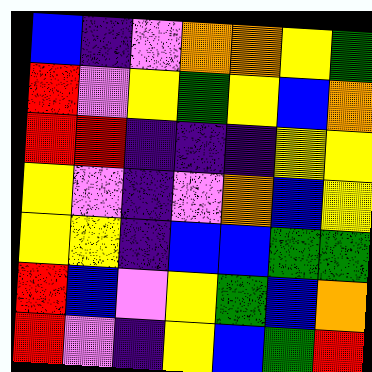[["blue", "indigo", "violet", "orange", "orange", "yellow", "green"], ["red", "violet", "yellow", "green", "yellow", "blue", "orange"], ["red", "red", "indigo", "indigo", "indigo", "yellow", "yellow"], ["yellow", "violet", "indigo", "violet", "orange", "blue", "yellow"], ["yellow", "yellow", "indigo", "blue", "blue", "green", "green"], ["red", "blue", "violet", "yellow", "green", "blue", "orange"], ["red", "violet", "indigo", "yellow", "blue", "green", "red"]]